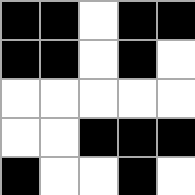[["black", "black", "white", "black", "black"], ["black", "black", "white", "black", "white"], ["white", "white", "white", "white", "white"], ["white", "white", "black", "black", "black"], ["black", "white", "white", "black", "white"]]